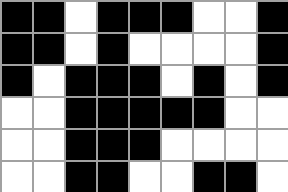[["black", "black", "white", "black", "black", "black", "white", "white", "black"], ["black", "black", "white", "black", "white", "white", "white", "white", "black"], ["black", "white", "black", "black", "black", "white", "black", "white", "black"], ["white", "white", "black", "black", "black", "black", "black", "white", "white"], ["white", "white", "black", "black", "black", "white", "white", "white", "white"], ["white", "white", "black", "black", "white", "white", "black", "black", "white"]]